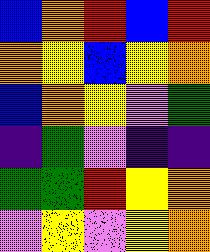[["blue", "orange", "red", "blue", "red"], ["orange", "yellow", "blue", "yellow", "orange"], ["blue", "orange", "yellow", "violet", "green"], ["indigo", "green", "violet", "indigo", "indigo"], ["green", "green", "red", "yellow", "orange"], ["violet", "yellow", "violet", "yellow", "orange"]]